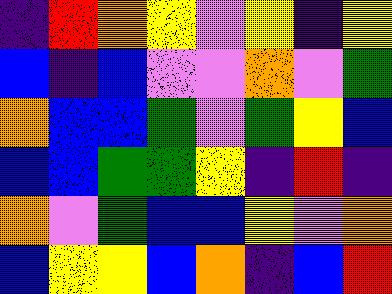[["indigo", "red", "orange", "yellow", "violet", "yellow", "indigo", "yellow"], ["blue", "indigo", "blue", "violet", "violet", "orange", "violet", "green"], ["orange", "blue", "blue", "green", "violet", "green", "yellow", "blue"], ["blue", "blue", "green", "green", "yellow", "indigo", "red", "indigo"], ["orange", "violet", "green", "blue", "blue", "yellow", "violet", "orange"], ["blue", "yellow", "yellow", "blue", "orange", "indigo", "blue", "red"]]